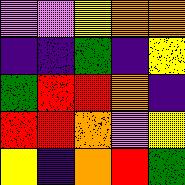[["violet", "violet", "yellow", "orange", "orange"], ["indigo", "indigo", "green", "indigo", "yellow"], ["green", "red", "red", "orange", "indigo"], ["red", "red", "orange", "violet", "yellow"], ["yellow", "indigo", "orange", "red", "green"]]